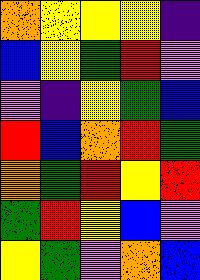[["orange", "yellow", "yellow", "yellow", "indigo"], ["blue", "yellow", "green", "red", "violet"], ["violet", "indigo", "yellow", "green", "blue"], ["red", "blue", "orange", "red", "green"], ["orange", "green", "red", "yellow", "red"], ["green", "red", "yellow", "blue", "violet"], ["yellow", "green", "violet", "orange", "blue"]]